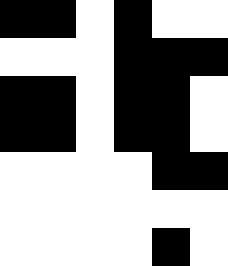[["black", "black", "white", "black", "white", "white"], ["white", "white", "white", "black", "black", "black"], ["black", "black", "white", "black", "black", "white"], ["black", "black", "white", "black", "black", "white"], ["white", "white", "white", "white", "black", "black"], ["white", "white", "white", "white", "white", "white"], ["white", "white", "white", "white", "black", "white"]]